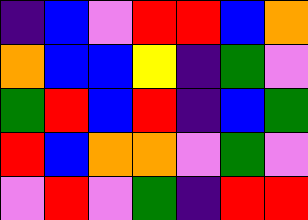[["indigo", "blue", "violet", "red", "red", "blue", "orange"], ["orange", "blue", "blue", "yellow", "indigo", "green", "violet"], ["green", "red", "blue", "red", "indigo", "blue", "green"], ["red", "blue", "orange", "orange", "violet", "green", "violet"], ["violet", "red", "violet", "green", "indigo", "red", "red"]]